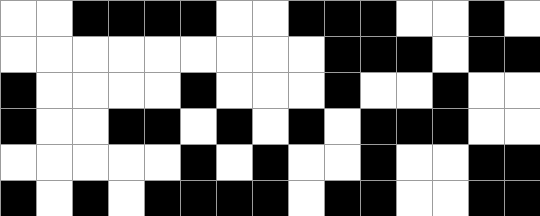[["white", "white", "black", "black", "black", "black", "white", "white", "black", "black", "black", "white", "white", "black", "white"], ["white", "white", "white", "white", "white", "white", "white", "white", "white", "black", "black", "black", "white", "black", "black"], ["black", "white", "white", "white", "white", "black", "white", "white", "white", "black", "white", "white", "black", "white", "white"], ["black", "white", "white", "black", "black", "white", "black", "white", "black", "white", "black", "black", "black", "white", "white"], ["white", "white", "white", "white", "white", "black", "white", "black", "white", "white", "black", "white", "white", "black", "black"], ["black", "white", "black", "white", "black", "black", "black", "black", "white", "black", "black", "white", "white", "black", "black"]]